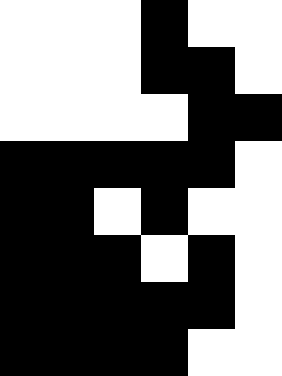[["white", "white", "white", "black", "white", "white"], ["white", "white", "white", "black", "black", "white"], ["white", "white", "white", "white", "black", "black"], ["black", "black", "black", "black", "black", "white"], ["black", "black", "white", "black", "white", "white"], ["black", "black", "black", "white", "black", "white"], ["black", "black", "black", "black", "black", "white"], ["black", "black", "black", "black", "white", "white"]]